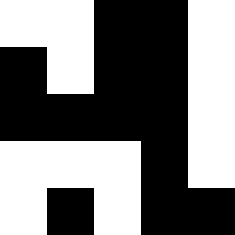[["white", "white", "black", "black", "white"], ["black", "white", "black", "black", "white"], ["black", "black", "black", "black", "white"], ["white", "white", "white", "black", "white"], ["white", "black", "white", "black", "black"]]